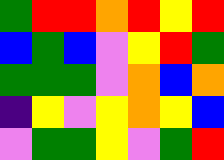[["green", "red", "red", "orange", "red", "yellow", "red"], ["blue", "green", "blue", "violet", "yellow", "red", "green"], ["green", "green", "green", "violet", "orange", "blue", "orange"], ["indigo", "yellow", "violet", "yellow", "orange", "yellow", "blue"], ["violet", "green", "green", "yellow", "violet", "green", "red"]]